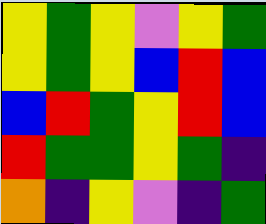[["yellow", "green", "yellow", "violet", "yellow", "green"], ["yellow", "green", "yellow", "blue", "red", "blue"], ["blue", "red", "green", "yellow", "red", "blue"], ["red", "green", "green", "yellow", "green", "indigo"], ["orange", "indigo", "yellow", "violet", "indigo", "green"]]